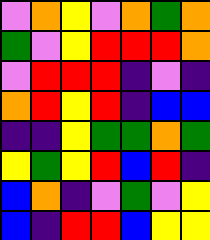[["violet", "orange", "yellow", "violet", "orange", "green", "orange"], ["green", "violet", "yellow", "red", "red", "red", "orange"], ["violet", "red", "red", "red", "indigo", "violet", "indigo"], ["orange", "red", "yellow", "red", "indigo", "blue", "blue"], ["indigo", "indigo", "yellow", "green", "green", "orange", "green"], ["yellow", "green", "yellow", "red", "blue", "red", "indigo"], ["blue", "orange", "indigo", "violet", "green", "violet", "yellow"], ["blue", "indigo", "red", "red", "blue", "yellow", "yellow"]]